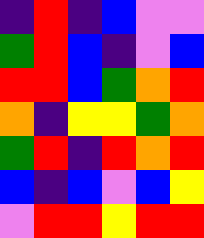[["indigo", "red", "indigo", "blue", "violet", "violet"], ["green", "red", "blue", "indigo", "violet", "blue"], ["red", "red", "blue", "green", "orange", "red"], ["orange", "indigo", "yellow", "yellow", "green", "orange"], ["green", "red", "indigo", "red", "orange", "red"], ["blue", "indigo", "blue", "violet", "blue", "yellow"], ["violet", "red", "red", "yellow", "red", "red"]]